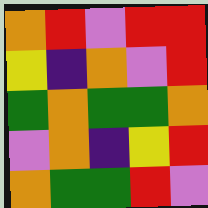[["orange", "red", "violet", "red", "red"], ["yellow", "indigo", "orange", "violet", "red"], ["green", "orange", "green", "green", "orange"], ["violet", "orange", "indigo", "yellow", "red"], ["orange", "green", "green", "red", "violet"]]